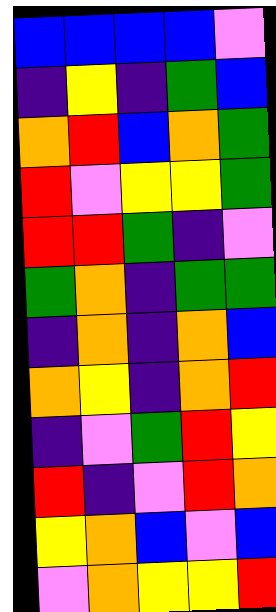[["blue", "blue", "blue", "blue", "violet"], ["indigo", "yellow", "indigo", "green", "blue"], ["orange", "red", "blue", "orange", "green"], ["red", "violet", "yellow", "yellow", "green"], ["red", "red", "green", "indigo", "violet"], ["green", "orange", "indigo", "green", "green"], ["indigo", "orange", "indigo", "orange", "blue"], ["orange", "yellow", "indigo", "orange", "red"], ["indigo", "violet", "green", "red", "yellow"], ["red", "indigo", "violet", "red", "orange"], ["yellow", "orange", "blue", "violet", "blue"], ["violet", "orange", "yellow", "yellow", "red"]]